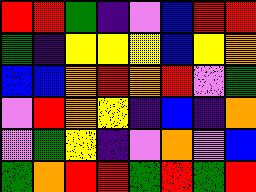[["red", "red", "green", "indigo", "violet", "blue", "red", "red"], ["green", "indigo", "yellow", "yellow", "yellow", "blue", "yellow", "orange"], ["blue", "blue", "orange", "red", "orange", "red", "violet", "green"], ["violet", "red", "orange", "yellow", "indigo", "blue", "indigo", "orange"], ["violet", "green", "yellow", "indigo", "violet", "orange", "violet", "blue"], ["green", "orange", "red", "red", "green", "red", "green", "red"]]